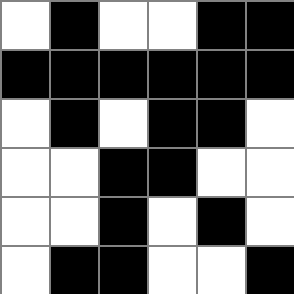[["white", "black", "white", "white", "black", "black"], ["black", "black", "black", "black", "black", "black"], ["white", "black", "white", "black", "black", "white"], ["white", "white", "black", "black", "white", "white"], ["white", "white", "black", "white", "black", "white"], ["white", "black", "black", "white", "white", "black"]]